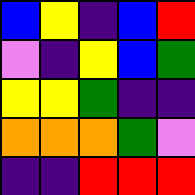[["blue", "yellow", "indigo", "blue", "red"], ["violet", "indigo", "yellow", "blue", "green"], ["yellow", "yellow", "green", "indigo", "indigo"], ["orange", "orange", "orange", "green", "violet"], ["indigo", "indigo", "red", "red", "red"]]